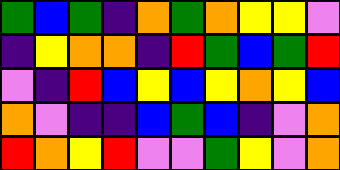[["green", "blue", "green", "indigo", "orange", "green", "orange", "yellow", "yellow", "violet"], ["indigo", "yellow", "orange", "orange", "indigo", "red", "green", "blue", "green", "red"], ["violet", "indigo", "red", "blue", "yellow", "blue", "yellow", "orange", "yellow", "blue"], ["orange", "violet", "indigo", "indigo", "blue", "green", "blue", "indigo", "violet", "orange"], ["red", "orange", "yellow", "red", "violet", "violet", "green", "yellow", "violet", "orange"]]